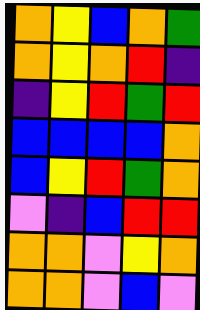[["orange", "yellow", "blue", "orange", "green"], ["orange", "yellow", "orange", "red", "indigo"], ["indigo", "yellow", "red", "green", "red"], ["blue", "blue", "blue", "blue", "orange"], ["blue", "yellow", "red", "green", "orange"], ["violet", "indigo", "blue", "red", "red"], ["orange", "orange", "violet", "yellow", "orange"], ["orange", "orange", "violet", "blue", "violet"]]